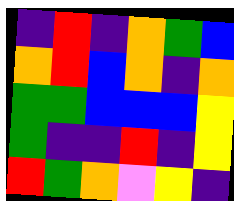[["indigo", "red", "indigo", "orange", "green", "blue"], ["orange", "red", "blue", "orange", "indigo", "orange"], ["green", "green", "blue", "blue", "blue", "yellow"], ["green", "indigo", "indigo", "red", "indigo", "yellow"], ["red", "green", "orange", "violet", "yellow", "indigo"]]